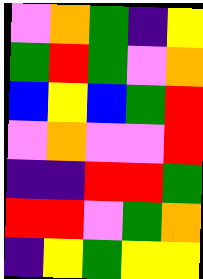[["violet", "orange", "green", "indigo", "yellow"], ["green", "red", "green", "violet", "orange"], ["blue", "yellow", "blue", "green", "red"], ["violet", "orange", "violet", "violet", "red"], ["indigo", "indigo", "red", "red", "green"], ["red", "red", "violet", "green", "orange"], ["indigo", "yellow", "green", "yellow", "yellow"]]